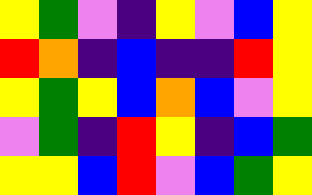[["yellow", "green", "violet", "indigo", "yellow", "violet", "blue", "yellow"], ["red", "orange", "indigo", "blue", "indigo", "indigo", "red", "yellow"], ["yellow", "green", "yellow", "blue", "orange", "blue", "violet", "yellow"], ["violet", "green", "indigo", "red", "yellow", "indigo", "blue", "green"], ["yellow", "yellow", "blue", "red", "violet", "blue", "green", "yellow"]]